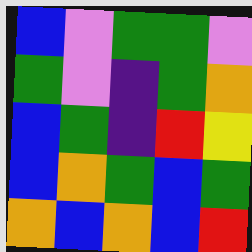[["blue", "violet", "green", "green", "violet"], ["green", "violet", "indigo", "green", "orange"], ["blue", "green", "indigo", "red", "yellow"], ["blue", "orange", "green", "blue", "green"], ["orange", "blue", "orange", "blue", "red"]]